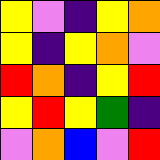[["yellow", "violet", "indigo", "yellow", "orange"], ["yellow", "indigo", "yellow", "orange", "violet"], ["red", "orange", "indigo", "yellow", "red"], ["yellow", "red", "yellow", "green", "indigo"], ["violet", "orange", "blue", "violet", "red"]]